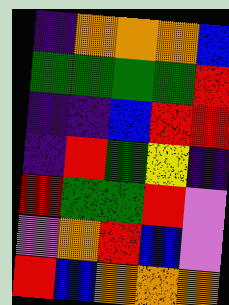[["indigo", "orange", "orange", "orange", "blue"], ["green", "green", "green", "green", "red"], ["indigo", "indigo", "blue", "red", "red"], ["indigo", "red", "green", "yellow", "indigo"], ["red", "green", "green", "red", "violet"], ["violet", "orange", "red", "blue", "violet"], ["red", "blue", "orange", "orange", "orange"]]